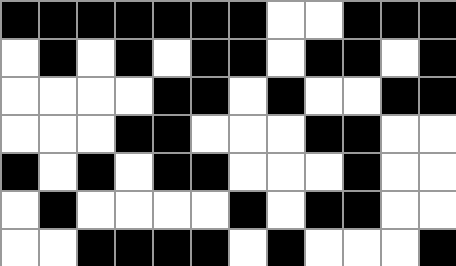[["black", "black", "black", "black", "black", "black", "black", "white", "white", "black", "black", "black"], ["white", "black", "white", "black", "white", "black", "black", "white", "black", "black", "white", "black"], ["white", "white", "white", "white", "black", "black", "white", "black", "white", "white", "black", "black"], ["white", "white", "white", "black", "black", "white", "white", "white", "black", "black", "white", "white"], ["black", "white", "black", "white", "black", "black", "white", "white", "white", "black", "white", "white"], ["white", "black", "white", "white", "white", "white", "black", "white", "black", "black", "white", "white"], ["white", "white", "black", "black", "black", "black", "white", "black", "white", "white", "white", "black"]]